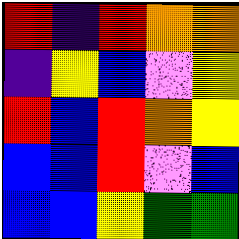[["red", "indigo", "red", "orange", "orange"], ["indigo", "yellow", "blue", "violet", "yellow"], ["red", "blue", "red", "orange", "yellow"], ["blue", "blue", "red", "violet", "blue"], ["blue", "blue", "yellow", "green", "green"]]